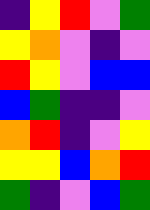[["indigo", "yellow", "red", "violet", "green"], ["yellow", "orange", "violet", "indigo", "violet"], ["red", "yellow", "violet", "blue", "blue"], ["blue", "green", "indigo", "indigo", "violet"], ["orange", "red", "indigo", "violet", "yellow"], ["yellow", "yellow", "blue", "orange", "red"], ["green", "indigo", "violet", "blue", "green"]]